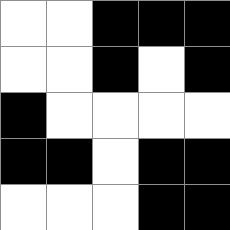[["white", "white", "black", "black", "black"], ["white", "white", "black", "white", "black"], ["black", "white", "white", "white", "white"], ["black", "black", "white", "black", "black"], ["white", "white", "white", "black", "black"]]